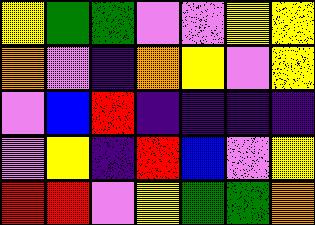[["yellow", "green", "green", "violet", "violet", "yellow", "yellow"], ["orange", "violet", "indigo", "orange", "yellow", "violet", "yellow"], ["violet", "blue", "red", "indigo", "indigo", "indigo", "indigo"], ["violet", "yellow", "indigo", "red", "blue", "violet", "yellow"], ["red", "red", "violet", "yellow", "green", "green", "orange"]]